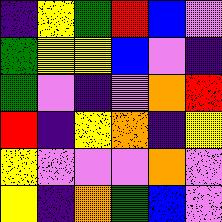[["indigo", "yellow", "green", "red", "blue", "violet"], ["green", "yellow", "yellow", "blue", "violet", "indigo"], ["green", "violet", "indigo", "violet", "orange", "red"], ["red", "indigo", "yellow", "orange", "indigo", "yellow"], ["yellow", "violet", "violet", "violet", "orange", "violet"], ["yellow", "indigo", "orange", "green", "blue", "violet"]]